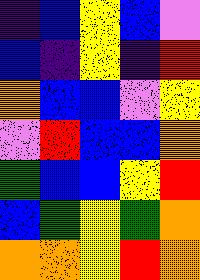[["indigo", "blue", "yellow", "blue", "violet"], ["blue", "indigo", "yellow", "indigo", "red"], ["orange", "blue", "blue", "violet", "yellow"], ["violet", "red", "blue", "blue", "orange"], ["green", "blue", "blue", "yellow", "red"], ["blue", "green", "yellow", "green", "orange"], ["orange", "orange", "yellow", "red", "orange"]]